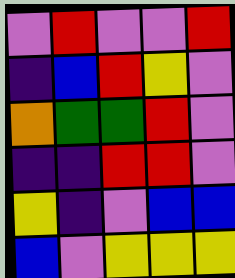[["violet", "red", "violet", "violet", "red"], ["indigo", "blue", "red", "yellow", "violet"], ["orange", "green", "green", "red", "violet"], ["indigo", "indigo", "red", "red", "violet"], ["yellow", "indigo", "violet", "blue", "blue"], ["blue", "violet", "yellow", "yellow", "yellow"]]